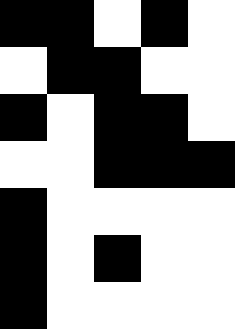[["black", "black", "white", "black", "white"], ["white", "black", "black", "white", "white"], ["black", "white", "black", "black", "white"], ["white", "white", "black", "black", "black"], ["black", "white", "white", "white", "white"], ["black", "white", "black", "white", "white"], ["black", "white", "white", "white", "white"]]